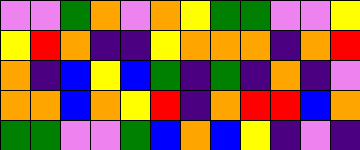[["violet", "violet", "green", "orange", "violet", "orange", "yellow", "green", "green", "violet", "violet", "yellow"], ["yellow", "red", "orange", "indigo", "indigo", "yellow", "orange", "orange", "orange", "indigo", "orange", "red"], ["orange", "indigo", "blue", "yellow", "blue", "green", "indigo", "green", "indigo", "orange", "indigo", "violet"], ["orange", "orange", "blue", "orange", "yellow", "red", "indigo", "orange", "red", "red", "blue", "orange"], ["green", "green", "violet", "violet", "green", "blue", "orange", "blue", "yellow", "indigo", "violet", "indigo"]]